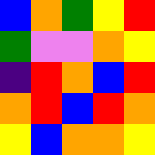[["blue", "orange", "green", "yellow", "red"], ["green", "violet", "violet", "orange", "yellow"], ["indigo", "red", "orange", "blue", "red"], ["orange", "red", "blue", "red", "orange"], ["yellow", "blue", "orange", "orange", "yellow"]]